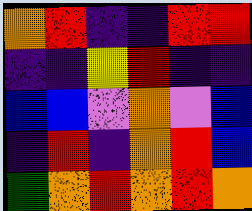[["orange", "red", "indigo", "indigo", "red", "red"], ["indigo", "indigo", "yellow", "red", "indigo", "indigo"], ["blue", "blue", "violet", "orange", "violet", "blue"], ["indigo", "red", "indigo", "orange", "red", "blue"], ["green", "orange", "red", "orange", "red", "orange"]]